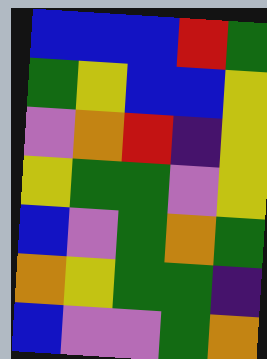[["blue", "blue", "blue", "red", "green"], ["green", "yellow", "blue", "blue", "yellow"], ["violet", "orange", "red", "indigo", "yellow"], ["yellow", "green", "green", "violet", "yellow"], ["blue", "violet", "green", "orange", "green"], ["orange", "yellow", "green", "green", "indigo"], ["blue", "violet", "violet", "green", "orange"]]